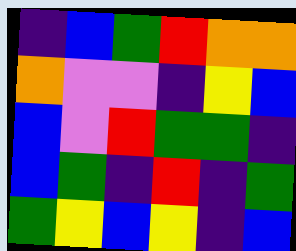[["indigo", "blue", "green", "red", "orange", "orange"], ["orange", "violet", "violet", "indigo", "yellow", "blue"], ["blue", "violet", "red", "green", "green", "indigo"], ["blue", "green", "indigo", "red", "indigo", "green"], ["green", "yellow", "blue", "yellow", "indigo", "blue"]]